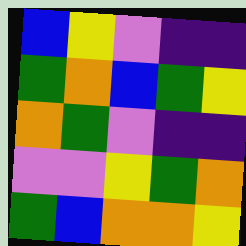[["blue", "yellow", "violet", "indigo", "indigo"], ["green", "orange", "blue", "green", "yellow"], ["orange", "green", "violet", "indigo", "indigo"], ["violet", "violet", "yellow", "green", "orange"], ["green", "blue", "orange", "orange", "yellow"]]